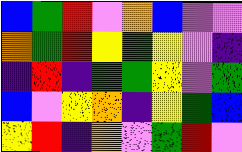[["blue", "green", "red", "violet", "orange", "blue", "violet", "violet"], ["orange", "green", "red", "yellow", "green", "yellow", "violet", "indigo"], ["indigo", "red", "indigo", "green", "green", "yellow", "violet", "green"], ["blue", "violet", "yellow", "orange", "indigo", "yellow", "green", "blue"], ["yellow", "red", "indigo", "orange", "violet", "green", "red", "violet"]]